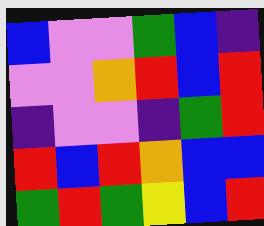[["blue", "violet", "violet", "green", "blue", "indigo"], ["violet", "violet", "orange", "red", "blue", "red"], ["indigo", "violet", "violet", "indigo", "green", "red"], ["red", "blue", "red", "orange", "blue", "blue"], ["green", "red", "green", "yellow", "blue", "red"]]